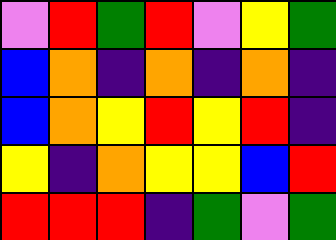[["violet", "red", "green", "red", "violet", "yellow", "green"], ["blue", "orange", "indigo", "orange", "indigo", "orange", "indigo"], ["blue", "orange", "yellow", "red", "yellow", "red", "indigo"], ["yellow", "indigo", "orange", "yellow", "yellow", "blue", "red"], ["red", "red", "red", "indigo", "green", "violet", "green"]]